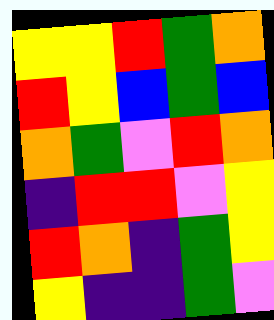[["yellow", "yellow", "red", "green", "orange"], ["red", "yellow", "blue", "green", "blue"], ["orange", "green", "violet", "red", "orange"], ["indigo", "red", "red", "violet", "yellow"], ["red", "orange", "indigo", "green", "yellow"], ["yellow", "indigo", "indigo", "green", "violet"]]